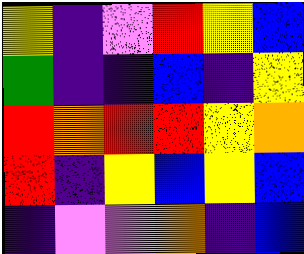[["yellow", "indigo", "violet", "red", "yellow", "blue"], ["green", "indigo", "indigo", "blue", "indigo", "yellow"], ["red", "orange", "red", "red", "yellow", "orange"], ["red", "indigo", "yellow", "blue", "yellow", "blue"], ["indigo", "violet", "violet", "orange", "indigo", "blue"]]